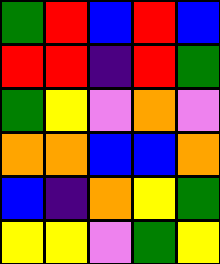[["green", "red", "blue", "red", "blue"], ["red", "red", "indigo", "red", "green"], ["green", "yellow", "violet", "orange", "violet"], ["orange", "orange", "blue", "blue", "orange"], ["blue", "indigo", "orange", "yellow", "green"], ["yellow", "yellow", "violet", "green", "yellow"]]